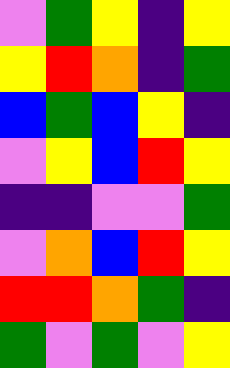[["violet", "green", "yellow", "indigo", "yellow"], ["yellow", "red", "orange", "indigo", "green"], ["blue", "green", "blue", "yellow", "indigo"], ["violet", "yellow", "blue", "red", "yellow"], ["indigo", "indigo", "violet", "violet", "green"], ["violet", "orange", "blue", "red", "yellow"], ["red", "red", "orange", "green", "indigo"], ["green", "violet", "green", "violet", "yellow"]]